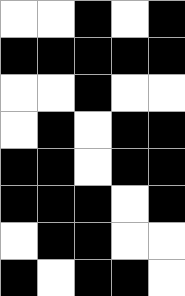[["white", "white", "black", "white", "black"], ["black", "black", "black", "black", "black"], ["white", "white", "black", "white", "white"], ["white", "black", "white", "black", "black"], ["black", "black", "white", "black", "black"], ["black", "black", "black", "white", "black"], ["white", "black", "black", "white", "white"], ["black", "white", "black", "black", "white"]]